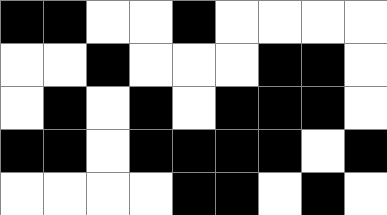[["black", "black", "white", "white", "black", "white", "white", "white", "white"], ["white", "white", "black", "white", "white", "white", "black", "black", "white"], ["white", "black", "white", "black", "white", "black", "black", "black", "white"], ["black", "black", "white", "black", "black", "black", "black", "white", "black"], ["white", "white", "white", "white", "black", "black", "white", "black", "white"]]